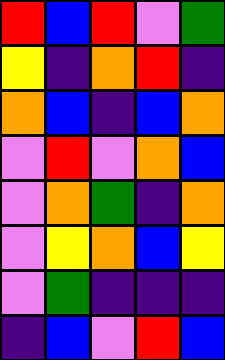[["red", "blue", "red", "violet", "green"], ["yellow", "indigo", "orange", "red", "indigo"], ["orange", "blue", "indigo", "blue", "orange"], ["violet", "red", "violet", "orange", "blue"], ["violet", "orange", "green", "indigo", "orange"], ["violet", "yellow", "orange", "blue", "yellow"], ["violet", "green", "indigo", "indigo", "indigo"], ["indigo", "blue", "violet", "red", "blue"]]